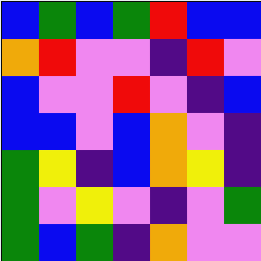[["blue", "green", "blue", "green", "red", "blue", "blue"], ["orange", "red", "violet", "violet", "indigo", "red", "violet"], ["blue", "violet", "violet", "red", "violet", "indigo", "blue"], ["blue", "blue", "violet", "blue", "orange", "violet", "indigo"], ["green", "yellow", "indigo", "blue", "orange", "yellow", "indigo"], ["green", "violet", "yellow", "violet", "indigo", "violet", "green"], ["green", "blue", "green", "indigo", "orange", "violet", "violet"]]